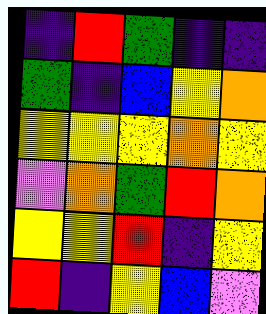[["indigo", "red", "green", "indigo", "indigo"], ["green", "indigo", "blue", "yellow", "orange"], ["yellow", "yellow", "yellow", "orange", "yellow"], ["violet", "orange", "green", "red", "orange"], ["yellow", "yellow", "red", "indigo", "yellow"], ["red", "indigo", "yellow", "blue", "violet"]]